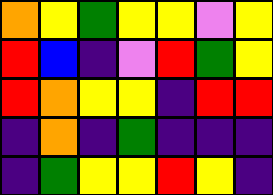[["orange", "yellow", "green", "yellow", "yellow", "violet", "yellow"], ["red", "blue", "indigo", "violet", "red", "green", "yellow"], ["red", "orange", "yellow", "yellow", "indigo", "red", "red"], ["indigo", "orange", "indigo", "green", "indigo", "indigo", "indigo"], ["indigo", "green", "yellow", "yellow", "red", "yellow", "indigo"]]